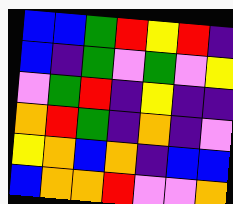[["blue", "blue", "green", "red", "yellow", "red", "indigo"], ["blue", "indigo", "green", "violet", "green", "violet", "yellow"], ["violet", "green", "red", "indigo", "yellow", "indigo", "indigo"], ["orange", "red", "green", "indigo", "orange", "indigo", "violet"], ["yellow", "orange", "blue", "orange", "indigo", "blue", "blue"], ["blue", "orange", "orange", "red", "violet", "violet", "orange"]]